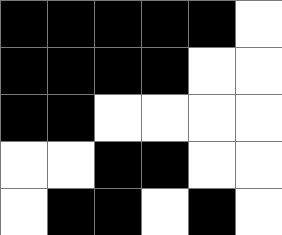[["black", "black", "black", "black", "black", "white"], ["black", "black", "black", "black", "white", "white"], ["black", "black", "white", "white", "white", "white"], ["white", "white", "black", "black", "white", "white"], ["white", "black", "black", "white", "black", "white"]]